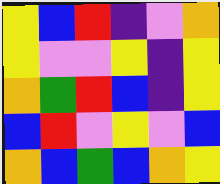[["yellow", "blue", "red", "indigo", "violet", "orange"], ["yellow", "violet", "violet", "yellow", "indigo", "yellow"], ["orange", "green", "red", "blue", "indigo", "yellow"], ["blue", "red", "violet", "yellow", "violet", "blue"], ["orange", "blue", "green", "blue", "orange", "yellow"]]